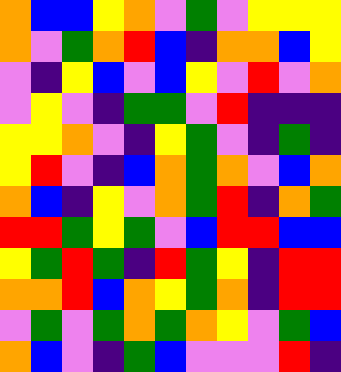[["orange", "blue", "blue", "yellow", "orange", "violet", "green", "violet", "yellow", "yellow", "yellow"], ["orange", "violet", "green", "orange", "red", "blue", "indigo", "orange", "orange", "blue", "yellow"], ["violet", "indigo", "yellow", "blue", "violet", "blue", "yellow", "violet", "red", "violet", "orange"], ["violet", "yellow", "violet", "indigo", "green", "green", "violet", "red", "indigo", "indigo", "indigo"], ["yellow", "yellow", "orange", "violet", "indigo", "yellow", "green", "violet", "indigo", "green", "indigo"], ["yellow", "red", "violet", "indigo", "blue", "orange", "green", "orange", "violet", "blue", "orange"], ["orange", "blue", "indigo", "yellow", "violet", "orange", "green", "red", "indigo", "orange", "green"], ["red", "red", "green", "yellow", "green", "violet", "blue", "red", "red", "blue", "blue"], ["yellow", "green", "red", "green", "indigo", "red", "green", "yellow", "indigo", "red", "red"], ["orange", "orange", "red", "blue", "orange", "yellow", "green", "orange", "indigo", "red", "red"], ["violet", "green", "violet", "green", "orange", "green", "orange", "yellow", "violet", "green", "blue"], ["orange", "blue", "violet", "indigo", "green", "blue", "violet", "violet", "violet", "red", "indigo"]]